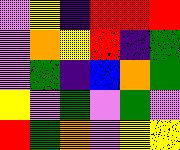[["violet", "yellow", "indigo", "red", "red", "red"], ["violet", "orange", "yellow", "red", "indigo", "green"], ["violet", "green", "indigo", "blue", "orange", "green"], ["yellow", "violet", "green", "violet", "green", "violet"], ["red", "green", "orange", "violet", "yellow", "yellow"]]